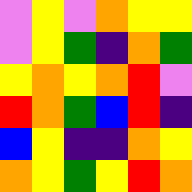[["violet", "yellow", "violet", "orange", "yellow", "yellow"], ["violet", "yellow", "green", "indigo", "orange", "green"], ["yellow", "orange", "yellow", "orange", "red", "violet"], ["red", "orange", "green", "blue", "red", "indigo"], ["blue", "yellow", "indigo", "indigo", "orange", "yellow"], ["orange", "yellow", "green", "yellow", "red", "orange"]]